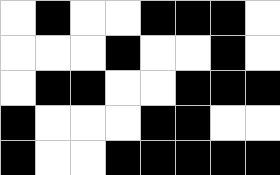[["white", "black", "white", "white", "black", "black", "black", "white"], ["white", "white", "white", "black", "white", "white", "black", "white"], ["white", "black", "black", "white", "white", "black", "black", "black"], ["black", "white", "white", "white", "black", "black", "white", "white"], ["black", "white", "white", "black", "black", "black", "black", "black"]]